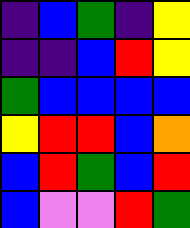[["indigo", "blue", "green", "indigo", "yellow"], ["indigo", "indigo", "blue", "red", "yellow"], ["green", "blue", "blue", "blue", "blue"], ["yellow", "red", "red", "blue", "orange"], ["blue", "red", "green", "blue", "red"], ["blue", "violet", "violet", "red", "green"]]